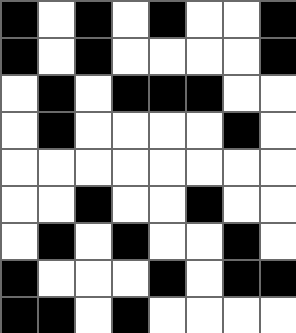[["black", "white", "black", "white", "black", "white", "white", "black"], ["black", "white", "black", "white", "white", "white", "white", "black"], ["white", "black", "white", "black", "black", "black", "white", "white"], ["white", "black", "white", "white", "white", "white", "black", "white"], ["white", "white", "white", "white", "white", "white", "white", "white"], ["white", "white", "black", "white", "white", "black", "white", "white"], ["white", "black", "white", "black", "white", "white", "black", "white"], ["black", "white", "white", "white", "black", "white", "black", "black"], ["black", "black", "white", "black", "white", "white", "white", "white"]]